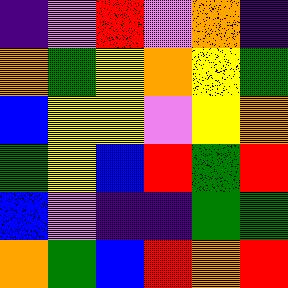[["indigo", "violet", "red", "violet", "orange", "indigo"], ["orange", "green", "yellow", "orange", "yellow", "green"], ["blue", "yellow", "yellow", "violet", "yellow", "orange"], ["green", "yellow", "blue", "red", "green", "red"], ["blue", "violet", "indigo", "indigo", "green", "green"], ["orange", "green", "blue", "red", "orange", "red"]]